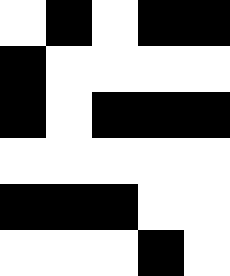[["white", "black", "white", "black", "black"], ["black", "white", "white", "white", "white"], ["black", "white", "black", "black", "black"], ["white", "white", "white", "white", "white"], ["black", "black", "black", "white", "white"], ["white", "white", "white", "black", "white"]]